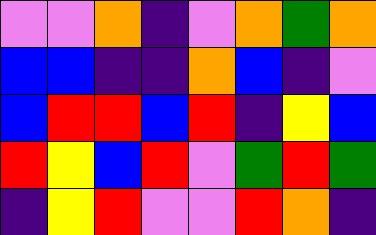[["violet", "violet", "orange", "indigo", "violet", "orange", "green", "orange"], ["blue", "blue", "indigo", "indigo", "orange", "blue", "indigo", "violet"], ["blue", "red", "red", "blue", "red", "indigo", "yellow", "blue"], ["red", "yellow", "blue", "red", "violet", "green", "red", "green"], ["indigo", "yellow", "red", "violet", "violet", "red", "orange", "indigo"]]